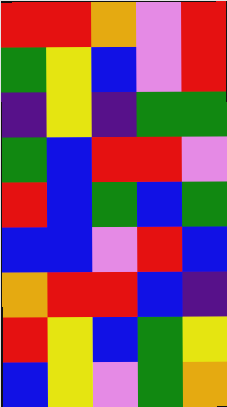[["red", "red", "orange", "violet", "red"], ["green", "yellow", "blue", "violet", "red"], ["indigo", "yellow", "indigo", "green", "green"], ["green", "blue", "red", "red", "violet"], ["red", "blue", "green", "blue", "green"], ["blue", "blue", "violet", "red", "blue"], ["orange", "red", "red", "blue", "indigo"], ["red", "yellow", "blue", "green", "yellow"], ["blue", "yellow", "violet", "green", "orange"]]